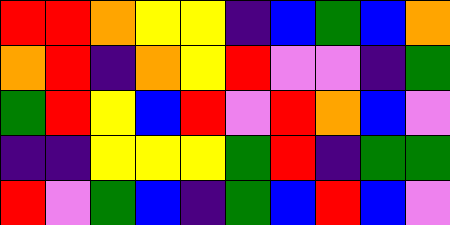[["red", "red", "orange", "yellow", "yellow", "indigo", "blue", "green", "blue", "orange"], ["orange", "red", "indigo", "orange", "yellow", "red", "violet", "violet", "indigo", "green"], ["green", "red", "yellow", "blue", "red", "violet", "red", "orange", "blue", "violet"], ["indigo", "indigo", "yellow", "yellow", "yellow", "green", "red", "indigo", "green", "green"], ["red", "violet", "green", "blue", "indigo", "green", "blue", "red", "blue", "violet"]]